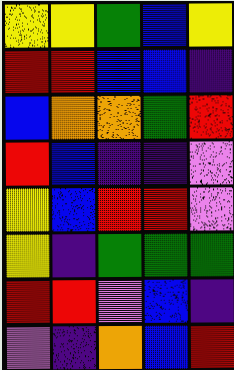[["yellow", "yellow", "green", "blue", "yellow"], ["red", "red", "blue", "blue", "indigo"], ["blue", "orange", "orange", "green", "red"], ["red", "blue", "indigo", "indigo", "violet"], ["yellow", "blue", "red", "red", "violet"], ["yellow", "indigo", "green", "green", "green"], ["red", "red", "violet", "blue", "indigo"], ["violet", "indigo", "orange", "blue", "red"]]